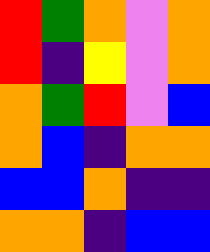[["red", "green", "orange", "violet", "orange"], ["red", "indigo", "yellow", "violet", "orange"], ["orange", "green", "red", "violet", "blue"], ["orange", "blue", "indigo", "orange", "orange"], ["blue", "blue", "orange", "indigo", "indigo"], ["orange", "orange", "indigo", "blue", "blue"]]